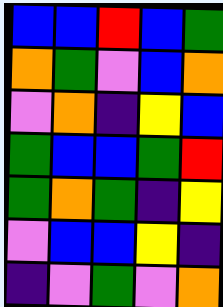[["blue", "blue", "red", "blue", "green"], ["orange", "green", "violet", "blue", "orange"], ["violet", "orange", "indigo", "yellow", "blue"], ["green", "blue", "blue", "green", "red"], ["green", "orange", "green", "indigo", "yellow"], ["violet", "blue", "blue", "yellow", "indigo"], ["indigo", "violet", "green", "violet", "orange"]]